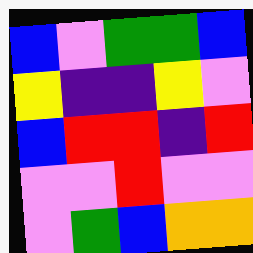[["blue", "violet", "green", "green", "blue"], ["yellow", "indigo", "indigo", "yellow", "violet"], ["blue", "red", "red", "indigo", "red"], ["violet", "violet", "red", "violet", "violet"], ["violet", "green", "blue", "orange", "orange"]]